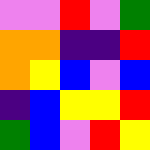[["violet", "violet", "red", "violet", "green"], ["orange", "orange", "indigo", "indigo", "red"], ["orange", "yellow", "blue", "violet", "blue"], ["indigo", "blue", "yellow", "yellow", "red"], ["green", "blue", "violet", "red", "yellow"]]